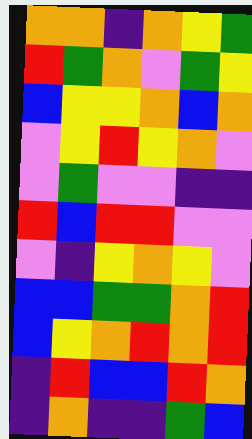[["orange", "orange", "indigo", "orange", "yellow", "green"], ["red", "green", "orange", "violet", "green", "yellow"], ["blue", "yellow", "yellow", "orange", "blue", "orange"], ["violet", "yellow", "red", "yellow", "orange", "violet"], ["violet", "green", "violet", "violet", "indigo", "indigo"], ["red", "blue", "red", "red", "violet", "violet"], ["violet", "indigo", "yellow", "orange", "yellow", "violet"], ["blue", "blue", "green", "green", "orange", "red"], ["blue", "yellow", "orange", "red", "orange", "red"], ["indigo", "red", "blue", "blue", "red", "orange"], ["indigo", "orange", "indigo", "indigo", "green", "blue"]]